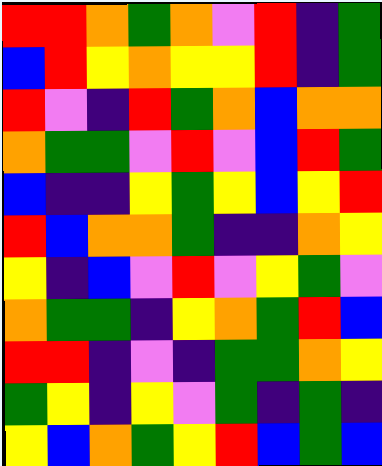[["red", "red", "orange", "green", "orange", "violet", "red", "indigo", "green"], ["blue", "red", "yellow", "orange", "yellow", "yellow", "red", "indigo", "green"], ["red", "violet", "indigo", "red", "green", "orange", "blue", "orange", "orange"], ["orange", "green", "green", "violet", "red", "violet", "blue", "red", "green"], ["blue", "indigo", "indigo", "yellow", "green", "yellow", "blue", "yellow", "red"], ["red", "blue", "orange", "orange", "green", "indigo", "indigo", "orange", "yellow"], ["yellow", "indigo", "blue", "violet", "red", "violet", "yellow", "green", "violet"], ["orange", "green", "green", "indigo", "yellow", "orange", "green", "red", "blue"], ["red", "red", "indigo", "violet", "indigo", "green", "green", "orange", "yellow"], ["green", "yellow", "indigo", "yellow", "violet", "green", "indigo", "green", "indigo"], ["yellow", "blue", "orange", "green", "yellow", "red", "blue", "green", "blue"]]